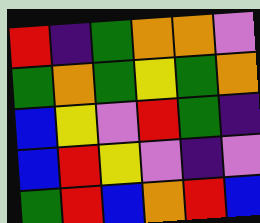[["red", "indigo", "green", "orange", "orange", "violet"], ["green", "orange", "green", "yellow", "green", "orange"], ["blue", "yellow", "violet", "red", "green", "indigo"], ["blue", "red", "yellow", "violet", "indigo", "violet"], ["green", "red", "blue", "orange", "red", "blue"]]